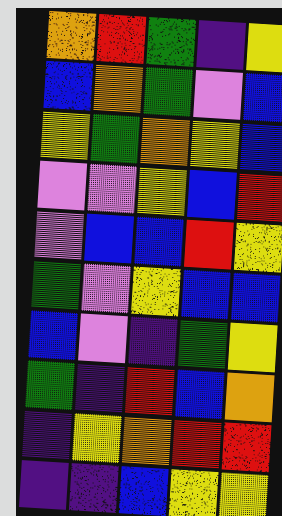[["orange", "red", "green", "indigo", "yellow"], ["blue", "orange", "green", "violet", "blue"], ["yellow", "green", "orange", "yellow", "blue"], ["violet", "violet", "yellow", "blue", "red"], ["violet", "blue", "blue", "red", "yellow"], ["green", "violet", "yellow", "blue", "blue"], ["blue", "violet", "indigo", "green", "yellow"], ["green", "indigo", "red", "blue", "orange"], ["indigo", "yellow", "orange", "red", "red"], ["indigo", "indigo", "blue", "yellow", "yellow"]]